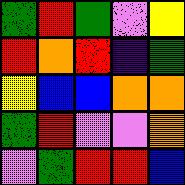[["green", "red", "green", "violet", "yellow"], ["red", "orange", "red", "indigo", "green"], ["yellow", "blue", "blue", "orange", "orange"], ["green", "red", "violet", "violet", "orange"], ["violet", "green", "red", "red", "blue"]]